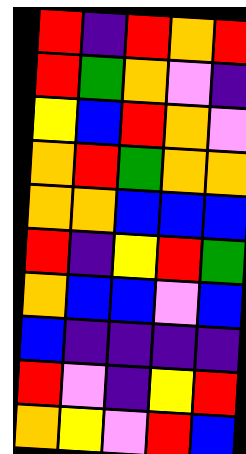[["red", "indigo", "red", "orange", "red"], ["red", "green", "orange", "violet", "indigo"], ["yellow", "blue", "red", "orange", "violet"], ["orange", "red", "green", "orange", "orange"], ["orange", "orange", "blue", "blue", "blue"], ["red", "indigo", "yellow", "red", "green"], ["orange", "blue", "blue", "violet", "blue"], ["blue", "indigo", "indigo", "indigo", "indigo"], ["red", "violet", "indigo", "yellow", "red"], ["orange", "yellow", "violet", "red", "blue"]]